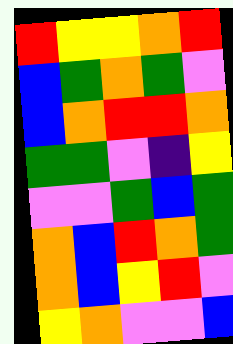[["red", "yellow", "yellow", "orange", "red"], ["blue", "green", "orange", "green", "violet"], ["blue", "orange", "red", "red", "orange"], ["green", "green", "violet", "indigo", "yellow"], ["violet", "violet", "green", "blue", "green"], ["orange", "blue", "red", "orange", "green"], ["orange", "blue", "yellow", "red", "violet"], ["yellow", "orange", "violet", "violet", "blue"]]